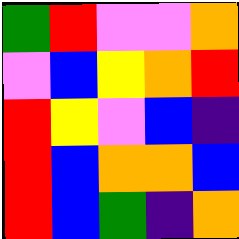[["green", "red", "violet", "violet", "orange"], ["violet", "blue", "yellow", "orange", "red"], ["red", "yellow", "violet", "blue", "indigo"], ["red", "blue", "orange", "orange", "blue"], ["red", "blue", "green", "indigo", "orange"]]